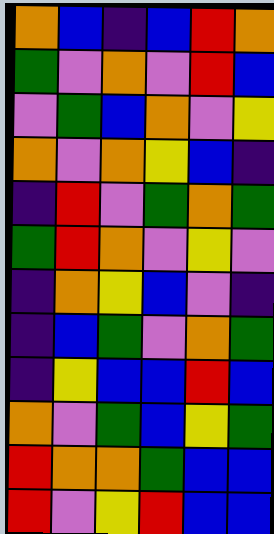[["orange", "blue", "indigo", "blue", "red", "orange"], ["green", "violet", "orange", "violet", "red", "blue"], ["violet", "green", "blue", "orange", "violet", "yellow"], ["orange", "violet", "orange", "yellow", "blue", "indigo"], ["indigo", "red", "violet", "green", "orange", "green"], ["green", "red", "orange", "violet", "yellow", "violet"], ["indigo", "orange", "yellow", "blue", "violet", "indigo"], ["indigo", "blue", "green", "violet", "orange", "green"], ["indigo", "yellow", "blue", "blue", "red", "blue"], ["orange", "violet", "green", "blue", "yellow", "green"], ["red", "orange", "orange", "green", "blue", "blue"], ["red", "violet", "yellow", "red", "blue", "blue"]]